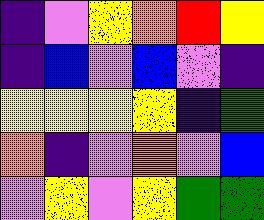[["indigo", "violet", "yellow", "orange", "red", "yellow"], ["indigo", "blue", "violet", "blue", "violet", "indigo"], ["yellow", "yellow", "yellow", "yellow", "indigo", "green"], ["orange", "indigo", "violet", "orange", "violet", "blue"], ["violet", "yellow", "violet", "yellow", "green", "green"]]